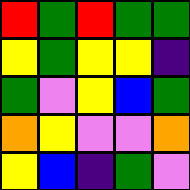[["red", "green", "red", "green", "green"], ["yellow", "green", "yellow", "yellow", "indigo"], ["green", "violet", "yellow", "blue", "green"], ["orange", "yellow", "violet", "violet", "orange"], ["yellow", "blue", "indigo", "green", "violet"]]